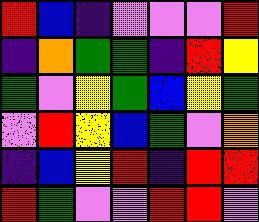[["red", "blue", "indigo", "violet", "violet", "violet", "red"], ["indigo", "orange", "green", "green", "indigo", "red", "yellow"], ["green", "violet", "yellow", "green", "blue", "yellow", "green"], ["violet", "red", "yellow", "blue", "green", "violet", "orange"], ["indigo", "blue", "yellow", "red", "indigo", "red", "red"], ["red", "green", "violet", "violet", "red", "red", "violet"]]